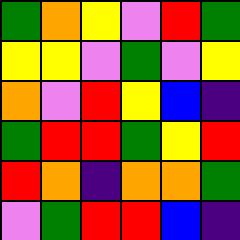[["green", "orange", "yellow", "violet", "red", "green"], ["yellow", "yellow", "violet", "green", "violet", "yellow"], ["orange", "violet", "red", "yellow", "blue", "indigo"], ["green", "red", "red", "green", "yellow", "red"], ["red", "orange", "indigo", "orange", "orange", "green"], ["violet", "green", "red", "red", "blue", "indigo"]]